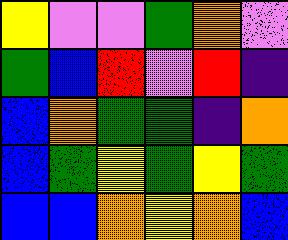[["yellow", "violet", "violet", "green", "orange", "violet"], ["green", "blue", "red", "violet", "red", "indigo"], ["blue", "orange", "green", "green", "indigo", "orange"], ["blue", "green", "yellow", "green", "yellow", "green"], ["blue", "blue", "orange", "yellow", "orange", "blue"]]